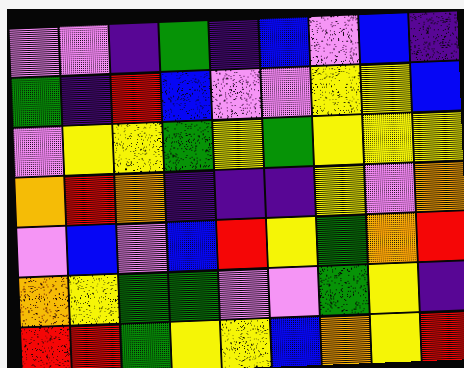[["violet", "violet", "indigo", "green", "indigo", "blue", "violet", "blue", "indigo"], ["green", "indigo", "red", "blue", "violet", "violet", "yellow", "yellow", "blue"], ["violet", "yellow", "yellow", "green", "yellow", "green", "yellow", "yellow", "yellow"], ["orange", "red", "orange", "indigo", "indigo", "indigo", "yellow", "violet", "orange"], ["violet", "blue", "violet", "blue", "red", "yellow", "green", "orange", "red"], ["orange", "yellow", "green", "green", "violet", "violet", "green", "yellow", "indigo"], ["red", "red", "green", "yellow", "yellow", "blue", "orange", "yellow", "red"]]